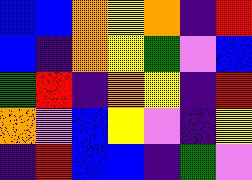[["blue", "blue", "orange", "yellow", "orange", "indigo", "red"], ["blue", "indigo", "orange", "yellow", "green", "violet", "blue"], ["green", "red", "indigo", "orange", "yellow", "indigo", "red"], ["orange", "violet", "blue", "yellow", "violet", "indigo", "yellow"], ["indigo", "red", "blue", "blue", "indigo", "green", "violet"]]